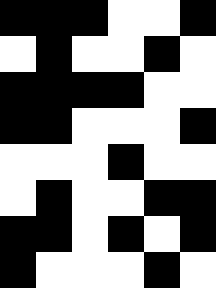[["black", "black", "black", "white", "white", "black"], ["white", "black", "white", "white", "black", "white"], ["black", "black", "black", "black", "white", "white"], ["black", "black", "white", "white", "white", "black"], ["white", "white", "white", "black", "white", "white"], ["white", "black", "white", "white", "black", "black"], ["black", "black", "white", "black", "white", "black"], ["black", "white", "white", "white", "black", "white"]]